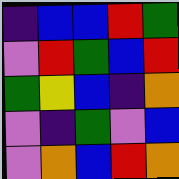[["indigo", "blue", "blue", "red", "green"], ["violet", "red", "green", "blue", "red"], ["green", "yellow", "blue", "indigo", "orange"], ["violet", "indigo", "green", "violet", "blue"], ["violet", "orange", "blue", "red", "orange"]]